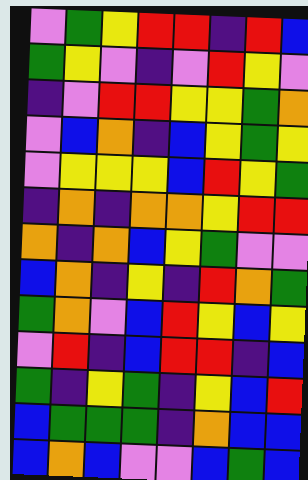[["violet", "green", "yellow", "red", "red", "indigo", "red", "blue"], ["green", "yellow", "violet", "indigo", "violet", "red", "yellow", "violet"], ["indigo", "violet", "red", "red", "yellow", "yellow", "green", "orange"], ["violet", "blue", "orange", "indigo", "blue", "yellow", "green", "yellow"], ["violet", "yellow", "yellow", "yellow", "blue", "red", "yellow", "green"], ["indigo", "orange", "indigo", "orange", "orange", "yellow", "red", "red"], ["orange", "indigo", "orange", "blue", "yellow", "green", "violet", "violet"], ["blue", "orange", "indigo", "yellow", "indigo", "red", "orange", "green"], ["green", "orange", "violet", "blue", "red", "yellow", "blue", "yellow"], ["violet", "red", "indigo", "blue", "red", "red", "indigo", "blue"], ["green", "indigo", "yellow", "green", "indigo", "yellow", "blue", "red"], ["blue", "green", "green", "green", "indigo", "orange", "blue", "blue"], ["blue", "orange", "blue", "violet", "violet", "blue", "green", "blue"]]